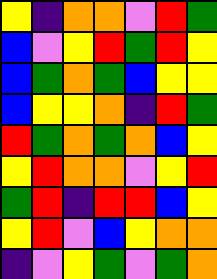[["yellow", "indigo", "orange", "orange", "violet", "red", "green"], ["blue", "violet", "yellow", "red", "green", "red", "yellow"], ["blue", "green", "orange", "green", "blue", "yellow", "yellow"], ["blue", "yellow", "yellow", "orange", "indigo", "red", "green"], ["red", "green", "orange", "green", "orange", "blue", "yellow"], ["yellow", "red", "orange", "orange", "violet", "yellow", "red"], ["green", "red", "indigo", "red", "red", "blue", "yellow"], ["yellow", "red", "violet", "blue", "yellow", "orange", "orange"], ["indigo", "violet", "yellow", "green", "violet", "green", "orange"]]